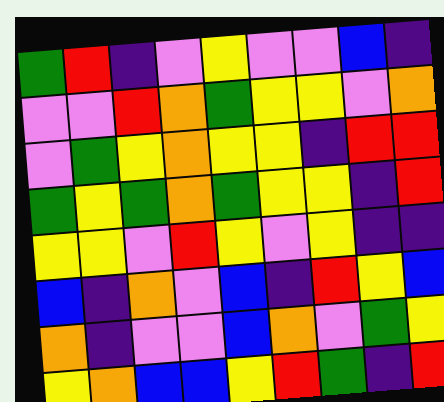[["green", "red", "indigo", "violet", "yellow", "violet", "violet", "blue", "indigo"], ["violet", "violet", "red", "orange", "green", "yellow", "yellow", "violet", "orange"], ["violet", "green", "yellow", "orange", "yellow", "yellow", "indigo", "red", "red"], ["green", "yellow", "green", "orange", "green", "yellow", "yellow", "indigo", "red"], ["yellow", "yellow", "violet", "red", "yellow", "violet", "yellow", "indigo", "indigo"], ["blue", "indigo", "orange", "violet", "blue", "indigo", "red", "yellow", "blue"], ["orange", "indigo", "violet", "violet", "blue", "orange", "violet", "green", "yellow"], ["yellow", "orange", "blue", "blue", "yellow", "red", "green", "indigo", "red"]]